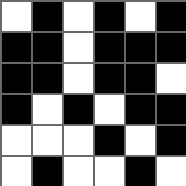[["white", "black", "white", "black", "white", "black"], ["black", "black", "white", "black", "black", "black"], ["black", "black", "white", "black", "black", "white"], ["black", "white", "black", "white", "black", "black"], ["white", "white", "white", "black", "white", "black"], ["white", "black", "white", "white", "black", "white"]]